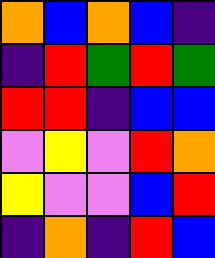[["orange", "blue", "orange", "blue", "indigo"], ["indigo", "red", "green", "red", "green"], ["red", "red", "indigo", "blue", "blue"], ["violet", "yellow", "violet", "red", "orange"], ["yellow", "violet", "violet", "blue", "red"], ["indigo", "orange", "indigo", "red", "blue"]]